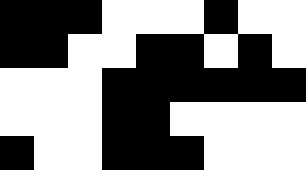[["black", "black", "black", "white", "white", "white", "black", "white", "white"], ["black", "black", "white", "white", "black", "black", "white", "black", "white"], ["white", "white", "white", "black", "black", "black", "black", "black", "black"], ["white", "white", "white", "black", "black", "white", "white", "white", "white"], ["black", "white", "white", "black", "black", "black", "white", "white", "white"]]